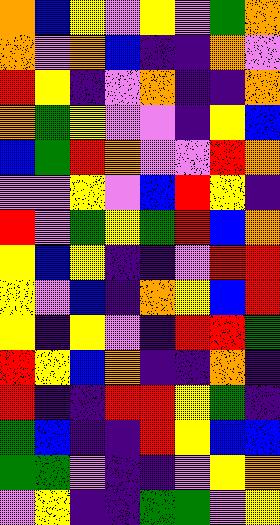[["orange", "blue", "yellow", "violet", "yellow", "violet", "green", "orange"], ["orange", "violet", "orange", "blue", "indigo", "indigo", "orange", "violet"], ["red", "yellow", "indigo", "violet", "orange", "indigo", "indigo", "orange"], ["orange", "green", "yellow", "violet", "violet", "indigo", "yellow", "blue"], ["blue", "green", "red", "orange", "violet", "violet", "red", "orange"], ["violet", "violet", "yellow", "violet", "blue", "red", "yellow", "indigo"], ["red", "violet", "green", "yellow", "green", "red", "blue", "orange"], ["yellow", "blue", "yellow", "indigo", "indigo", "violet", "red", "red"], ["yellow", "violet", "blue", "indigo", "orange", "yellow", "blue", "red"], ["yellow", "indigo", "yellow", "violet", "indigo", "red", "red", "green"], ["red", "yellow", "blue", "orange", "indigo", "indigo", "orange", "indigo"], ["red", "indigo", "indigo", "red", "red", "yellow", "green", "indigo"], ["green", "blue", "indigo", "indigo", "red", "yellow", "blue", "blue"], ["green", "green", "violet", "indigo", "indigo", "violet", "yellow", "orange"], ["violet", "yellow", "indigo", "indigo", "green", "green", "violet", "yellow"]]